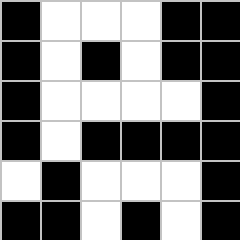[["black", "white", "white", "white", "black", "black"], ["black", "white", "black", "white", "black", "black"], ["black", "white", "white", "white", "white", "black"], ["black", "white", "black", "black", "black", "black"], ["white", "black", "white", "white", "white", "black"], ["black", "black", "white", "black", "white", "black"]]